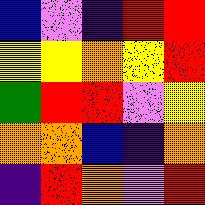[["blue", "violet", "indigo", "red", "red"], ["yellow", "yellow", "orange", "yellow", "red"], ["green", "red", "red", "violet", "yellow"], ["orange", "orange", "blue", "indigo", "orange"], ["indigo", "red", "orange", "violet", "red"]]